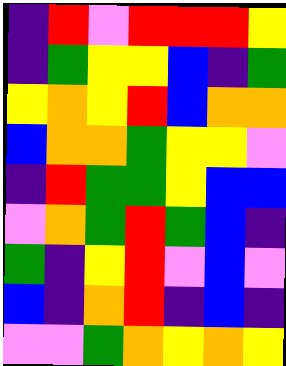[["indigo", "red", "violet", "red", "red", "red", "yellow"], ["indigo", "green", "yellow", "yellow", "blue", "indigo", "green"], ["yellow", "orange", "yellow", "red", "blue", "orange", "orange"], ["blue", "orange", "orange", "green", "yellow", "yellow", "violet"], ["indigo", "red", "green", "green", "yellow", "blue", "blue"], ["violet", "orange", "green", "red", "green", "blue", "indigo"], ["green", "indigo", "yellow", "red", "violet", "blue", "violet"], ["blue", "indigo", "orange", "red", "indigo", "blue", "indigo"], ["violet", "violet", "green", "orange", "yellow", "orange", "yellow"]]